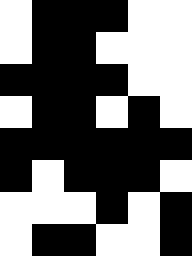[["white", "black", "black", "black", "white", "white"], ["white", "black", "black", "white", "white", "white"], ["black", "black", "black", "black", "white", "white"], ["white", "black", "black", "white", "black", "white"], ["black", "black", "black", "black", "black", "black"], ["black", "white", "black", "black", "black", "white"], ["white", "white", "white", "black", "white", "black"], ["white", "black", "black", "white", "white", "black"]]